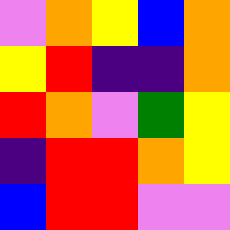[["violet", "orange", "yellow", "blue", "orange"], ["yellow", "red", "indigo", "indigo", "orange"], ["red", "orange", "violet", "green", "yellow"], ["indigo", "red", "red", "orange", "yellow"], ["blue", "red", "red", "violet", "violet"]]